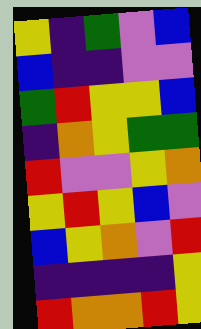[["yellow", "indigo", "green", "violet", "blue"], ["blue", "indigo", "indigo", "violet", "violet"], ["green", "red", "yellow", "yellow", "blue"], ["indigo", "orange", "yellow", "green", "green"], ["red", "violet", "violet", "yellow", "orange"], ["yellow", "red", "yellow", "blue", "violet"], ["blue", "yellow", "orange", "violet", "red"], ["indigo", "indigo", "indigo", "indigo", "yellow"], ["red", "orange", "orange", "red", "yellow"]]